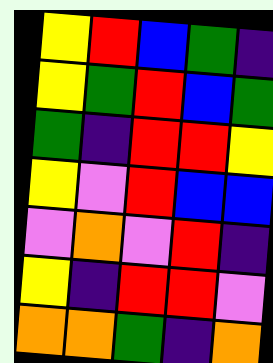[["yellow", "red", "blue", "green", "indigo"], ["yellow", "green", "red", "blue", "green"], ["green", "indigo", "red", "red", "yellow"], ["yellow", "violet", "red", "blue", "blue"], ["violet", "orange", "violet", "red", "indigo"], ["yellow", "indigo", "red", "red", "violet"], ["orange", "orange", "green", "indigo", "orange"]]